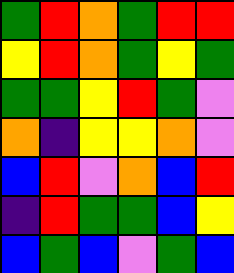[["green", "red", "orange", "green", "red", "red"], ["yellow", "red", "orange", "green", "yellow", "green"], ["green", "green", "yellow", "red", "green", "violet"], ["orange", "indigo", "yellow", "yellow", "orange", "violet"], ["blue", "red", "violet", "orange", "blue", "red"], ["indigo", "red", "green", "green", "blue", "yellow"], ["blue", "green", "blue", "violet", "green", "blue"]]